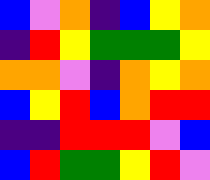[["blue", "violet", "orange", "indigo", "blue", "yellow", "orange"], ["indigo", "red", "yellow", "green", "green", "green", "yellow"], ["orange", "orange", "violet", "indigo", "orange", "yellow", "orange"], ["blue", "yellow", "red", "blue", "orange", "red", "red"], ["indigo", "indigo", "red", "red", "red", "violet", "blue"], ["blue", "red", "green", "green", "yellow", "red", "violet"]]